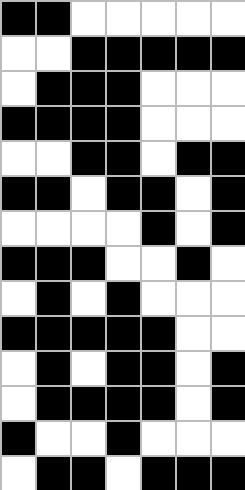[["black", "black", "white", "white", "white", "white", "white"], ["white", "white", "black", "black", "black", "black", "black"], ["white", "black", "black", "black", "white", "white", "white"], ["black", "black", "black", "black", "white", "white", "white"], ["white", "white", "black", "black", "white", "black", "black"], ["black", "black", "white", "black", "black", "white", "black"], ["white", "white", "white", "white", "black", "white", "black"], ["black", "black", "black", "white", "white", "black", "white"], ["white", "black", "white", "black", "white", "white", "white"], ["black", "black", "black", "black", "black", "white", "white"], ["white", "black", "white", "black", "black", "white", "black"], ["white", "black", "black", "black", "black", "white", "black"], ["black", "white", "white", "black", "white", "white", "white"], ["white", "black", "black", "white", "black", "black", "black"]]